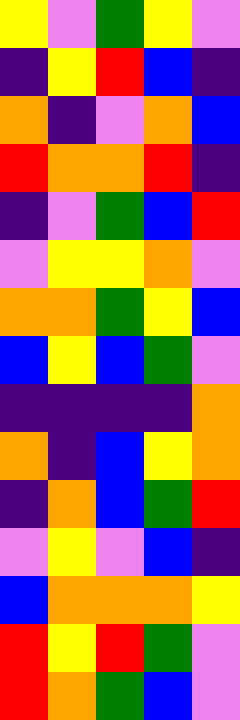[["yellow", "violet", "green", "yellow", "violet"], ["indigo", "yellow", "red", "blue", "indigo"], ["orange", "indigo", "violet", "orange", "blue"], ["red", "orange", "orange", "red", "indigo"], ["indigo", "violet", "green", "blue", "red"], ["violet", "yellow", "yellow", "orange", "violet"], ["orange", "orange", "green", "yellow", "blue"], ["blue", "yellow", "blue", "green", "violet"], ["indigo", "indigo", "indigo", "indigo", "orange"], ["orange", "indigo", "blue", "yellow", "orange"], ["indigo", "orange", "blue", "green", "red"], ["violet", "yellow", "violet", "blue", "indigo"], ["blue", "orange", "orange", "orange", "yellow"], ["red", "yellow", "red", "green", "violet"], ["red", "orange", "green", "blue", "violet"]]